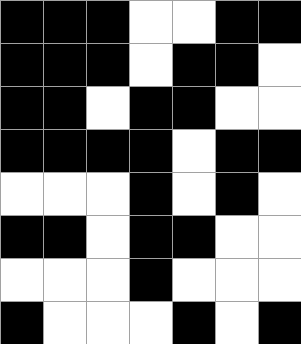[["black", "black", "black", "white", "white", "black", "black"], ["black", "black", "black", "white", "black", "black", "white"], ["black", "black", "white", "black", "black", "white", "white"], ["black", "black", "black", "black", "white", "black", "black"], ["white", "white", "white", "black", "white", "black", "white"], ["black", "black", "white", "black", "black", "white", "white"], ["white", "white", "white", "black", "white", "white", "white"], ["black", "white", "white", "white", "black", "white", "black"]]